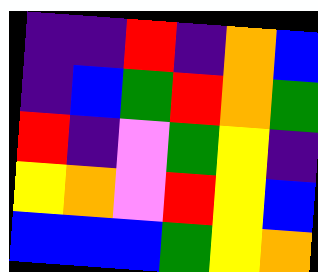[["indigo", "indigo", "red", "indigo", "orange", "blue"], ["indigo", "blue", "green", "red", "orange", "green"], ["red", "indigo", "violet", "green", "yellow", "indigo"], ["yellow", "orange", "violet", "red", "yellow", "blue"], ["blue", "blue", "blue", "green", "yellow", "orange"]]